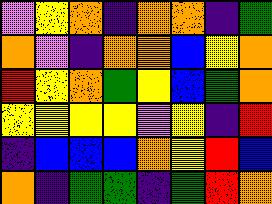[["violet", "yellow", "orange", "indigo", "orange", "orange", "indigo", "green"], ["orange", "violet", "indigo", "orange", "orange", "blue", "yellow", "orange"], ["red", "yellow", "orange", "green", "yellow", "blue", "green", "orange"], ["yellow", "yellow", "yellow", "yellow", "violet", "yellow", "indigo", "red"], ["indigo", "blue", "blue", "blue", "orange", "yellow", "red", "blue"], ["orange", "indigo", "green", "green", "indigo", "green", "red", "orange"]]